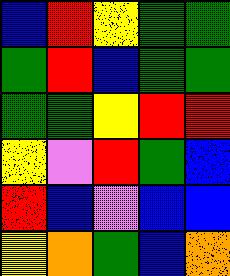[["blue", "red", "yellow", "green", "green"], ["green", "red", "blue", "green", "green"], ["green", "green", "yellow", "red", "red"], ["yellow", "violet", "red", "green", "blue"], ["red", "blue", "violet", "blue", "blue"], ["yellow", "orange", "green", "blue", "orange"]]